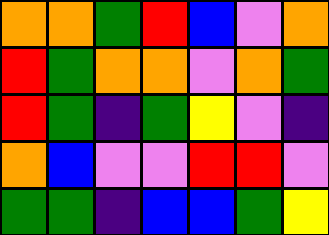[["orange", "orange", "green", "red", "blue", "violet", "orange"], ["red", "green", "orange", "orange", "violet", "orange", "green"], ["red", "green", "indigo", "green", "yellow", "violet", "indigo"], ["orange", "blue", "violet", "violet", "red", "red", "violet"], ["green", "green", "indigo", "blue", "blue", "green", "yellow"]]